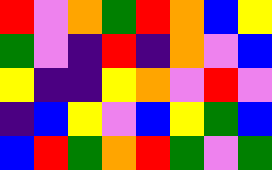[["red", "violet", "orange", "green", "red", "orange", "blue", "yellow"], ["green", "violet", "indigo", "red", "indigo", "orange", "violet", "blue"], ["yellow", "indigo", "indigo", "yellow", "orange", "violet", "red", "violet"], ["indigo", "blue", "yellow", "violet", "blue", "yellow", "green", "blue"], ["blue", "red", "green", "orange", "red", "green", "violet", "green"]]